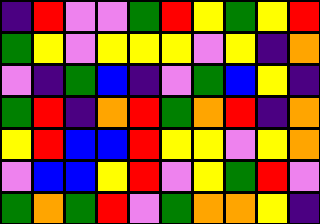[["indigo", "red", "violet", "violet", "green", "red", "yellow", "green", "yellow", "red"], ["green", "yellow", "violet", "yellow", "yellow", "yellow", "violet", "yellow", "indigo", "orange"], ["violet", "indigo", "green", "blue", "indigo", "violet", "green", "blue", "yellow", "indigo"], ["green", "red", "indigo", "orange", "red", "green", "orange", "red", "indigo", "orange"], ["yellow", "red", "blue", "blue", "red", "yellow", "yellow", "violet", "yellow", "orange"], ["violet", "blue", "blue", "yellow", "red", "violet", "yellow", "green", "red", "violet"], ["green", "orange", "green", "red", "violet", "green", "orange", "orange", "yellow", "indigo"]]